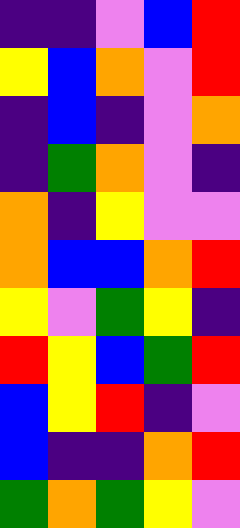[["indigo", "indigo", "violet", "blue", "red"], ["yellow", "blue", "orange", "violet", "red"], ["indigo", "blue", "indigo", "violet", "orange"], ["indigo", "green", "orange", "violet", "indigo"], ["orange", "indigo", "yellow", "violet", "violet"], ["orange", "blue", "blue", "orange", "red"], ["yellow", "violet", "green", "yellow", "indigo"], ["red", "yellow", "blue", "green", "red"], ["blue", "yellow", "red", "indigo", "violet"], ["blue", "indigo", "indigo", "orange", "red"], ["green", "orange", "green", "yellow", "violet"]]